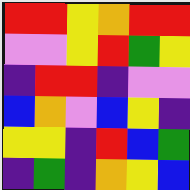[["red", "red", "yellow", "orange", "red", "red"], ["violet", "violet", "yellow", "red", "green", "yellow"], ["indigo", "red", "red", "indigo", "violet", "violet"], ["blue", "orange", "violet", "blue", "yellow", "indigo"], ["yellow", "yellow", "indigo", "red", "blue", "green"], ["indigo", "green", "indigo", "orange", "yellow", "blue"]]